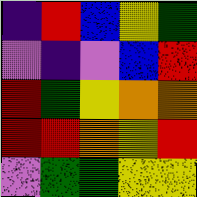[["indigo", "red", "blue", "yellow", "green"], ["violet", "indigo", "violet", "blue", "red"], ["red", "green", "yellow", "orange", "orange"], ["red", "red", "orange", "yellow", "red"], ["violet", "green", "green", "yellow", "yellow"]]